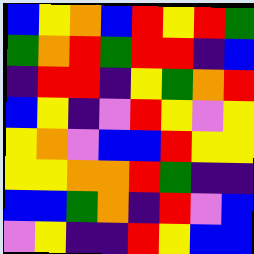[["blue", "yellow", "orange", "blue", "red", "yellow", "red", "green"], ["green", "orange", "red", "green", "red", "red", "indigo", "blue"], ["indigo", "red", "red", "indigo", "yellow", "green", "orange", "red"], ["blue", "yellow", "indigo", "violet", "red", "yellow", "violet", "yellow"], ["yellow", "orange", "violet", "blue", "blue", "red", "yellow", "yellow"], ["yellow", "yellow", "orange", "orange", "red", "green", "indigo", "indigo"], ["blue", "blue", "green", "orange", "indigo", "red", "violet", "blue"], ["violet", "yellow", "indigo", "indigo", "red", "yellow", "blue", "blue"]]